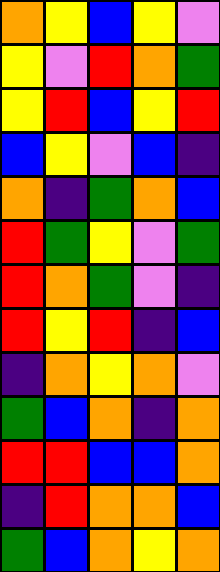[["orange", "yellow", "blue", "yellow", "violet"], ["yellow", "violet", "red", "orange", "green"], ["yellow", "red", "blue", "yellow", "red"], ["blue", "yellow", "violet", "blue", "indigo"], ["orange", "indigo", "green", "orange", "blue"], ["red", "green", "yellow", "violet", "green"], ["red", "orange", "green", "violet", "indigo"], ["red", "yellow", "red", "indigo", "blue"], ["indigo", "orange", "yellow", "orange", "violet"], ["green", "blue", "orange", "indigo", "orange"], ["red", "red", "blue", "blue", "orange"], ["indigo", "red", "orange", "orange", "blue"], ["green", "blue", "orange", "yellow", "orange"]]